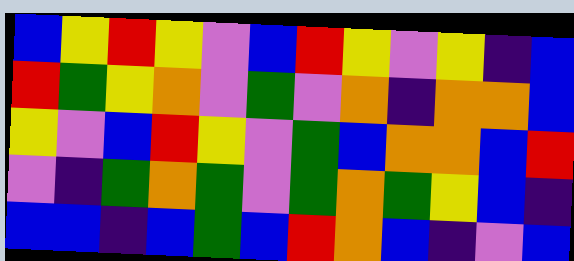[["blue", "yellow", "red", "yellow", "violet", "blue", "red", "yellow", "violet", "yellow", "indigo", "blue"], ["red", "green", "yellow", "orange", "violet", "green", "violet", "orange", "indigo", "orange", "orange", "blue"], ["yellow", "violet", "blue", "red", "yellow", "violet", "green", "blue", "orange", "orange", "blue", "red"], ["violet", "indigo", "green", "orange", "green", "violet", "green", "orange", "green", "yellow", "blue", "indigo"], ["blue", "blue", "indigo", "blue", "green", "blue", "red", "orange", "blue", "indigo", "violet", "blue"]]